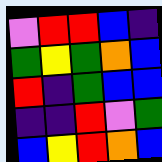[["violet", "red", "red", "blue", "indigo"], ["green", "yellow", "green", "orange", "blue"], ["red", "indigo", "green", "blue", "blue"], ["indigo", "indigo", "red", "violet", "green"], ["blue", "yellow", "red", "orange", "blue"]]